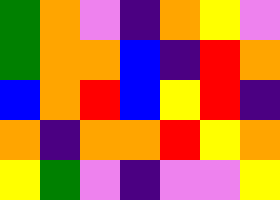[["green", "orange", "violet", "indigo", "orange", "yellow", "violet"], ["green", "orange", "orange", "blue", "indigo", "red", "orange"], ["blue", "orange", "red", "blue", "yellow", "red", "indigo"], ["orange", "indigo", "orange", "orange", "red", "yellow", "orange"], ["yellow", "green", "violet", "indigo", "violet", "violet", "yellow"]]